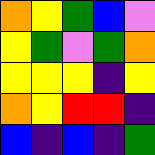[["orange", "yellow", "green", "blue", "violet"], ["yellow", "green", "violet", "green", "orange"], ["yellow", "yellow", "yellow", "indigo", "yellow"], ["orange", "yellow", "red", "red", "indigo"], ["blue", "indigo", "blue", "indigo", "green"]]